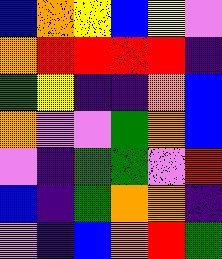[["blue", "orange", "yellow", "blue", "yellow", "violet"], ["orange", "red", "red", "red", "red", "indigo"], ["green", "yellow", "indigo", "indigo", "orange", "blue"], ["orange", "violet", "violet", "green", "orange", "blue"], ["violet", "indigo", "green", "green", "violet", "red"], ["blue", "indigo", "green", "orange", "orange", "indigo"], ["violet", "indigo", "blue", "orange", "red", "green"]]